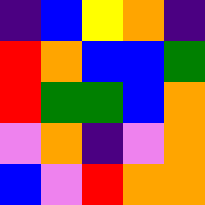[["indigo", "blue", "yellow", "orange", "indigo"], ["red", "orange", "blue", "blue", "green"], ["red", "green", "green", "blue", "orange"], ["violet", "orange", "indigo", "violet", "orange"], ["blue", "violet", "red", "orange", "orange"]]